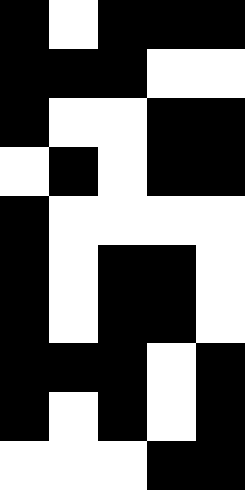[["black", "white", "black", "black", "black"], ["black", "black", "black", "white", "white"], ["black", "white", "white", "black", "black"], ["white", "black", "white", "black", "black"], ["black", "white", "white", "white", "white"], ["black", "white", "black", "black", "white"], ["black", "white", "black", "black", "white"], ["black", "black", "black", "white", "black"], ["black", "white", "black", "white", "black"], ["white", "white", "white", "black", "black"]]